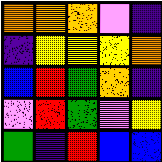[["orange", "orange", "orange", "violet", "indigo"], ["indigo", "yellow", "yellow", "yellow", "orange"], ["blue", "red", "green", "orange", "indigo"], ["violet", "red", "green", "violet", "yellow"], ["green", "indigo", "red", "blue", "blue"]]